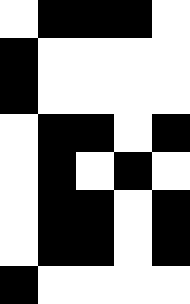[["white", "black", "black", "black", "white"], ["black", "white", "white", "white", "white"], ["black", "white", "white", "white", "white"], ["white", "black", "black", "white", "black"], ["white", "black", "white", "black", "white"], ["white", "black", "black", "white", "black"], ["white", "black", "black", "white", "black"], ["black", "white", "white", "white", "white"]]